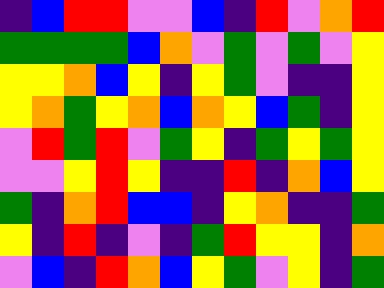[["indigo", "blue", "red", "red", "violet", "violet", "blue", "indigo", "red", "violet", "orange", "red"], ["green", "green", "green", "green", "blue", "orange", "violet", "green", "violet", "green", "violet", "yellow"], ["yellow", "yellow", "orange", "blue", "yellow", "indigo", "yellow", "green", "violet", "indigo", "indigo", "yellow"], ["yellow", "orange", "green", "yellow", "orange", "blue", "orange", "yellow", "blue", "green", "indigo", "yellow"], ["violet", "red", "green", "red", "violet", "green", "yellow", "indigo", "green", "yellow", "green", "yellow"], ["violet", "violet", "yellow", "red", "yellow", "indigo", "indigo", "red", "indigo", "orange", "blue", "yellow"], ["green", "indigo", "orange", "red", "blue", "blue", "indigo", "yellow", "orange", "indigo", "indigo", "green"], ["yellow", "indigo", "red", "indigo", "violet", "indigo", "green", "red", "yellow", "yellow", "indigo", "orange"], ["violet", "blue", "indigo", "red", "orange", "blue", "yellow", "green", "violet", "yellow", "indigo", "green"]]